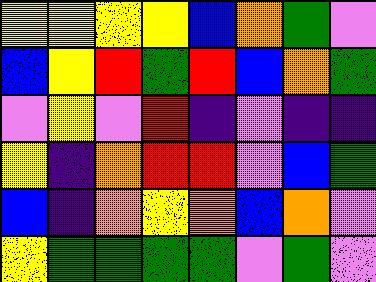[["yellow", "yellow", "yellow", "yellow", "blue", "orange", "green", "violet"], ["blue", "yellow", "red", "green", "red", "blue", "orange", "green"], ["violet", "yellow", "violet", "red", "indigo", "violet", "indigo", "indigo"], ["yellow", "indigo", "orange", "red", "red", "violet", "blue", "green"], ["blue", "indigo", "orange", "yellow", "orange", "blue", "orange", "violet"], ["yellow", "green", "green", "green", "green", "violet", "green", "violet"]]